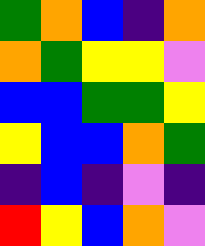[["green", "orange", "blue", "indigo", "orange"], ["orange", "green", "yellow", "yellow", "violet"], ["blue", "blue", "green", "green", "yellow"], ["yellow", "blue", "blue", "orange", "green"], ["indigo", "blue", "indigo", "violet", "indigo"], ["red", "yellow", "blue", "orange", "violet"]]